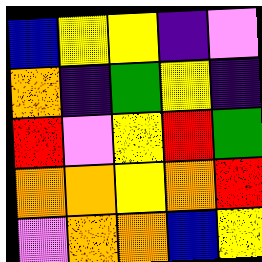[["blue", "yellow", "yellow", "indigo", "violet"], ["orange", "indigo", "green", "yellow", "indigo"], ["red", "violet", "yellow", "red", "green"], ["orange", "orange", "yellow", "orange", "red"], ["violet", "orange", "orange", "blue", "yellow"]]